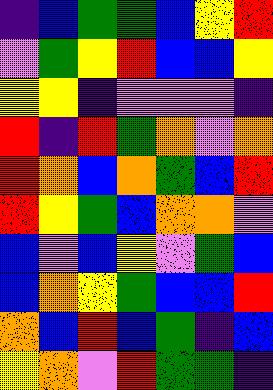[["indigo", "blue", "green", "green", "blue", "yellow", "red"], ["violet", "green", "yellow", "red", "blue", "blue", "yellow"], ["yellow", "yellow", "indigo", "violet", "violet", "violet", "indigo"], ["red", "indigo", "red", "green", "orange", "violet", "orange"], ["red", "orange", "blue", "orange", "green", "blue", "red"], ["red", "yellow", "green", "blue", "orange", "orange", "violet"], ["blue", "violet", "blue", "yellow", "violet", "green", "blue"], ["blue", "orange", "yellow", "green", "blue", "blue", "red"], ["orange", "blue", "red", "blue", "green", "indigo", "blue"], ["yellow", "orange", "violet", "red", "green", "green", "indigo"]]